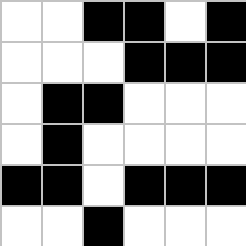[["white", "white", "black", "black", "white", "black"], ["white", "white", "white", "black", "black", "black"], ["white", "black", "black", "white", "white", "white"], ["white", "black", "white", "white", "white", "white"], ["black", "black", "white", "black", "black", "black"], ["white", "white", "black", "white", "white", "white"]]